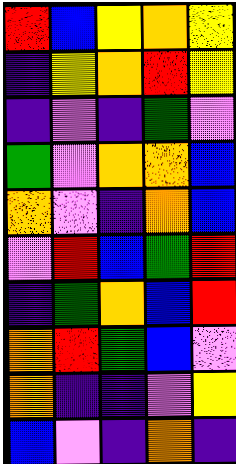[["red", "blue", "yellow", "orange", "yellow"], ["indigo", "yellow", "orange", "red", "yellow"], ["indigo", "violet", "indigo", "green", "violet"], ["green", "violet", "orange", "orange", "blue"], ["orange", "violet", "indigo", "orange", "blue"], ["violet", "red", "blue", "green", "red"], ["indigo", "green", "orange", "blue", "red"], ["orange", "red", "green", "blue", "violet"], ["orange", "indigo", "indigo", "violet", "yellow"], ["blue", "violet", "indigo", "orange", "indigo"]]